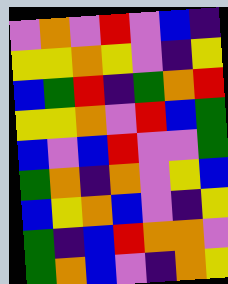[["violet", "orange", "violet", "red", "violet", "blue", "indigo"], ["yellow", "yellow", "orange", "yellow", "violet", "indigo", "yellow"], ["blue", "green", "red", "indigo", "green", "orange", "red"], ["yellow", "yellow", "orange", "violet", "red", "blue", "green"], ["blue", "violet", "blue", "red", "violet", "violet", "green"], ["green", "orange", "indigo", "orange", "violet", "yellow", "blue"], ["blue", "yellow", "orange", "blue", "violet", "indigo", "yellow"], ["green", "indigo", "blue", "red", "orange", "orange", "violet"], ["green", "orange", "blue", "violet", "indigo", "orange", "yellow"]]